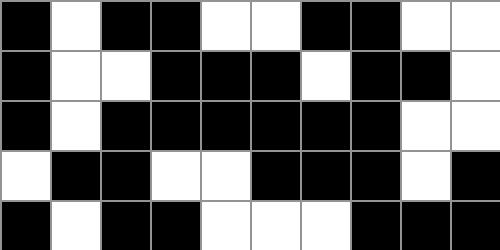[["black", "white", "black", "black", "white", "white", "black", "black", "white", "white"], ["black", "white", "white", "black", "black", "black", "white", "black", "black", "white"], ["black", "white", "black", "black", "black", "black", "black", "black", "white", "white"], ["white", "black", "black", "white", "white", "black", "black", "black", "white", "black"], ["black", "white", "black", "black", "white", "white", "white", "black", "black", "black"]]